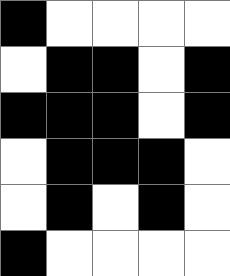[["black", "white", "white", "white", "white"], ["white", "black", "black", "white", "black"], ["black", "black", "black", "white", "black"], ["white", "black", "black", "black", "white"], ["white", "black", "white", "black", "white"], ["black", "white", "white", "white", "white"]]